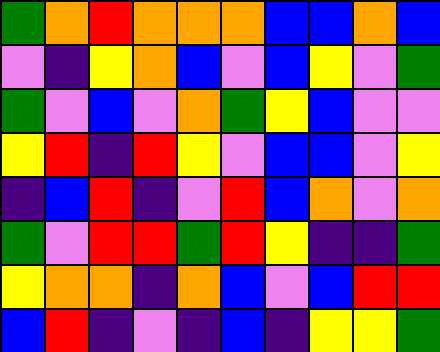[["green", "orange", "red", "orange", "orange", "orange", "blue", "blue", "orange", "blue"], ["violet", "indigo", "yellow", "orange", "blue", "violet", "blue", "yellow", "violet", "green"], ["green", "violet", "blue", "violet", "orange", "green", "yellow", "blue", "violet", "violet"], ["yellow", "red", "indigo", "red", "yellow", "violet", "blue", "blue", "violet", "yellow"], ["indigo", "blue", "red", "indigo", "violet", "red", "blue", "orange", "violet", "orange"], ["green", "violet", "red", "red", "green", "red", "yellow", "indigo", "indigo", "green"], ["yellow", "orange", "orange", "indigo", "orange", "blue", "violet", "blue", "red", "red"], ["blue", "red", "indigo", "violet", "indigo", "blue", "indigo", "yellow", "yellow", "green"]]